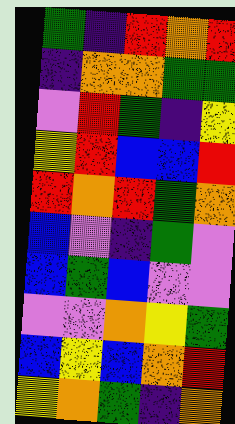[["green", "indigo", "red", "orange", "red"], ["indigo", "orange", "orange", "green", "green"], ["violet", "red", "green", "indigo", "yellow"], ["yellow", "red", "blue", "blue", "red"], ["red", "orange", "red", "green", "orange"], ["blue", "violet", "indigo", "green", "violet"], ["blue", "green", "blue", "violet", "violet"], ["violet", "violet", "orange", "yellow", "green"], ["blue", "yellow", "blue", "orange", "red"], ["yellow", "orange", "green", "indigo", "orange"]]